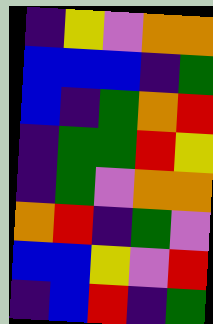[["indigo", "yellow", "violet", "orange", "orange"], ["blue", "blue", "blue", "indigo", "green"], ["blue", "indigo", "green", "orange", "red"], ["indigo", "green", "green", "red", "yellow"], ["indigo", "green", "violet", "orange", "orange"], ["orange", "red", "indigo", "green", "violet"], ["blue", "blue", "yellow", "violet", "red"], ["indigo", "blue", "red", "indigo", "green"]]